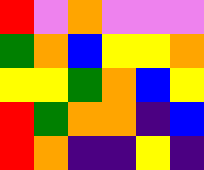[["red", "violet", "orange", "violet", "violet", "violet"], ["green", "orange", "blue", "yellow", "yellow", "orange"], ["yellow", "yellow", "green", "orange", "blue", "yellow"], ["red", "green", "orange", "orange", "indigo", "blue"], ["red", "orange", "indigo", "indigo", "yellow", "indigo"]]